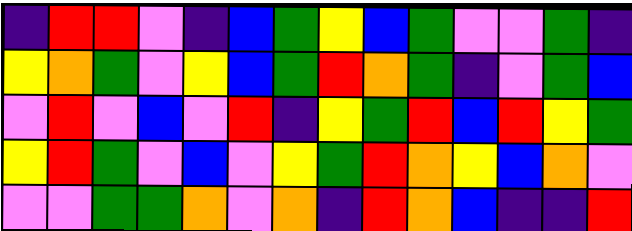[["indigo", "red", "red", "violet", "indigo", "blue", "green", "yellow", "blue", "green", "violet", "violet", "green", "indigo"], ["yellow", "orange", "green", "violet", "yellow", "blue", "green", "red", "orange", "green", "indigo", "violet", "green", "blue"], ["violet", "red", "violet", "blue", "violet", "red", "indigo", "yellow", "green", "red", "blue", "red", "yellow", "green"], ["yellow", "red", "green", "violet", "blue", "violet", "yellow", "green", "red", "orange", "yellow", "blue", "orange", "violet"], ["violet", "violet", "green", "green", "orange", "violet", "orange", "indigo", "red", "orange", "blue", "indigo", "indigo", "red"]]